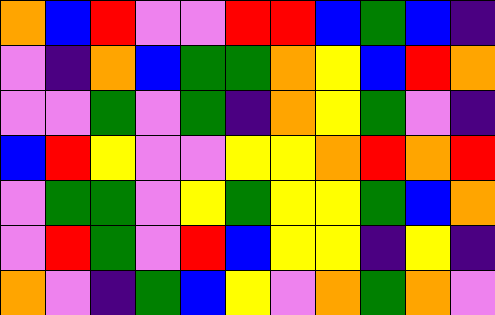[["orange", "blue", "red", "violet", "violet", "red", "red", "blue", "green", "blue", "indigo"], ["violet", "indigo", "orange", "blue", "green", "green", "orange", "yellow", "blue", "red", "orange"], ["violet", "violet", "green", "violet", "green", "indigo", "orange", "yellow", "green", "violet", "indigo"], ["blue", "red", "yellow", "violet", "violet", "yellow", "yellow", "orange", "red", "orange", "red"], ["violet", "green", "green", "violet", "yellow", "green", "yellow", "yellow", "green", "blue", "orange"], ["violet", "red", "green", "violet", "red", "blue", "yellow", "yellow", "indigo", "yellow", "indigo"], ["orange", "violet", "indigo", "green", "blue", "yellow", "violet", "orange", "green", "orange", "violet"]]